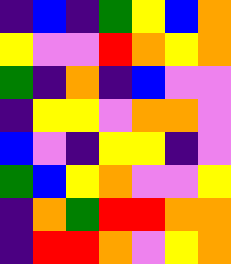[["indigo", "blue", "indigo", "green", "yellow", "blue", "orange"], ["yellow", "violet", "violet", "red", "orange", "yellow", "orange"], ["green", "indigo", "orange", "indigo", "blue", "violet", "violet"], ["indigo", "yellow", "yellow", "violet", "orange", "orange", "violet"], ["blue", "violet", "indigo", "yellow", "yellow", "indigo", "violet"], ["green", "blue", "yellow", "orange", "violet", "violet", "yellow"], ["indigo", "orange", "green", "red", "red", "orange", "orange"], ["indigo", "red", "red", "orange", "violet", "yellow", "orange"]]